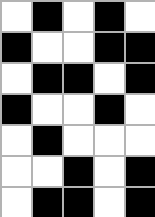[["white", "black", "white", "black", "white"], ["black", "white", "white", "black", "black"], ["white", "black", "black", "white", "black"], ["black", "white", "white", "black", "white"], ["white", "black", "white", "white", "white"], ["white", "white", "black", "white", "black"], ["white", "black", "black", "white", "black"]]